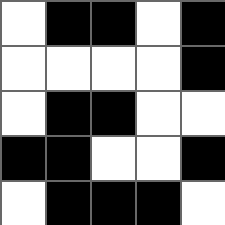[["white", "black", "black", "white", "black"], ["white", "white", "white", "white", "black"], ["white", "black", "black", "white", "white"], ["black", "black", "white", "white", "black"], ["white", "black", "black", "black", "white"]]